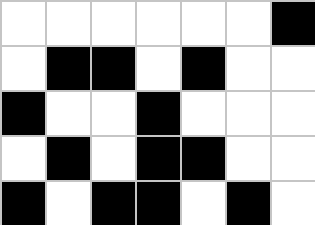[["white", "white", "white", "white", "white", "white", "black"], ["white", "black", "black", "white", "black", "white", "white"], ["black", "white", "white", "black", "white", "white", "white"], ["white", "black", "white", "black", "black", "white", "white"], ["black", "white", "black", "black", "white", "black", "white"]]